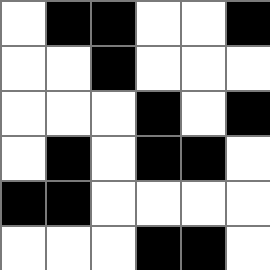[["white", "black", "black", "white", "white", "black"], ["white", "white", "black", "white", "white", "white"], ["white", "white", "white", "black", "white", "black"], ["white", "black", "white", "black", "black", "white"], ["black", "black", "white", "white", "white", "white"], ["white", "white", "white", "black", "black", "white"]]